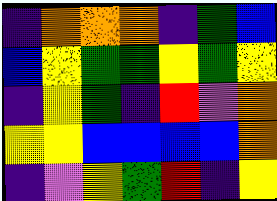[["indigo", "orange", "orange", "orange", "indigo", "green", "blue"], ["blue", "yellow", "green", "green", "yellow", "green", "yellow"], ["indigo", "yellow", "green", "indigo", "red", "violet", "orange"], ["yellow", "yellow", "blue", "blue", "blue", "blue", "orange"], ["indigo", "violet", "yellow", "green", "red", "indigo", "yellow"]]